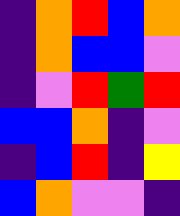[["indigo", "orange", "red", "blue", "orange"], ["indigo", "orange", "blue", "blue", "violet"], ["indigo", "violet", "red", "green", "red"], ["blue", "blue", "orange", "indigo", "violet"], ["indigo", "blue", "red", "indigo", "yellow"], ["blue", "orange", "violet", "violet", "indigo"]]